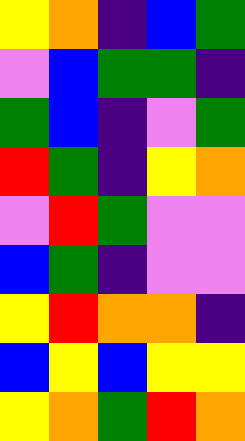[["yellow", "orange", "indigo", "blue", "green"], ["violet", "blue", "green", "green", "indigo"], ["green", "blue", "indigo", "violet", "green"], ["red", "green", "indigo", "yellow", "orange"], ["violet", "red", "green", "violet", "violet"], ["blue", "green", "indigo", "violet", "violet"], ["yellow", "red", "orange", "orange", "indigo"], ["blue", "yellow", "blue", "yellow", "yellow"], ["yellow", "orange", "green", "red", "orange"]]